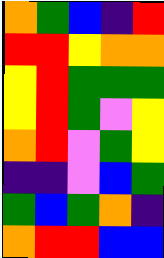[["orange", "green", "blue", "indigo", "red"], ["red", "red", "yellow", "orange", "orange"], ["yellow", "red", "green", "green", "green"], ["yellow", "red", "green", "violet", "yellow"], ["orange", "red", "violet", "green", "yellow"], ["indigo", "indigo", "violet", "blue", "green"], ["green", "blue", "green", "orange", "indigo"], ["orange", "red", "red", "blue", "blue"]]